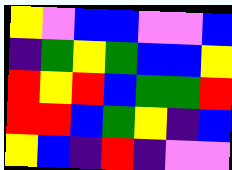[["yellow", "violet", "blue", "blue", "violet", "violet", "blue"], ["indigo", "green", "yellow", "green", "blue", "blue", "yellow"], ["red", "yellow", "red", "blue", "green", "green", "red"], ["red", "red", "blue", "green", "yellow", "indigo", "blue"], ["yellow", "blue", "indigo", "red", "indigo", "violet", "violet"]]